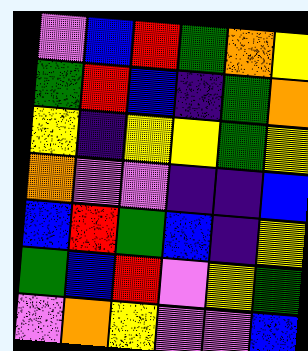[["violet", "blue", "red", "green", "orange", "yellow"], ["green", "red", "blue", "indigo", "green", "orange"], ["yellow", "indigo", "yellow", "yellow", "green", "yellow"], ["orange", "violet", "violet", "indigo", "indigo", "blue"], ["blue", "red", "green", "blue", "indigo", "yellow"], ["green", "blue", "red", "violet", "yellow", "green"], ["violet", "orange", "yellow", "violet", "violet", "blue"]]